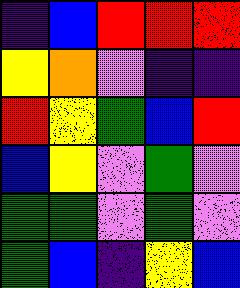[["indigo", "blue", "red", "red", "red"], ["yellow", "orange", "violet", "indigo", "indigo"], ["red", "yellow", "green", "blue", "red"], ["blue", "yellow", "violet", "green", "violet"], ["green", "green", "violet", "green", "violet"], ["green", "blue", "indigo", "yellow", "blue"]]